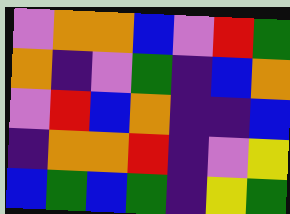[["violet", "orange", "orange", "blue", "violet", "red", "green"], ["orange", "indigo", "violet", "green", "indigo", "blue", "orange"], ["violet", "red", "blue", "orange", "indigo", "indigo", "blue"], ["indigo", "orange", "orange", "red", "indigo", "violet", "yellow"], ["blue", "green", "blue", "green", "indigo", "yellow", "green"]]